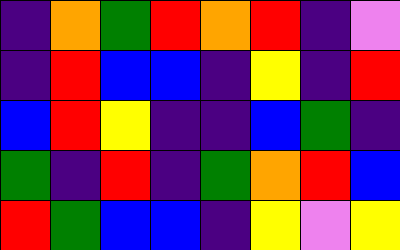[["indigo", "orange", "green", "red", "orange", "red", "indigo", "violet"], ["indigo", "red", "blue", "blue", "indigo", "yellow", "indigo", "red"], ["blue", "red", "yellow", "indigo", "indigo", "blue", "green", "indigo"], ["green", "indigo", "red", "indigo", "green", "orange", "red", "blue"], ["red", "green", "blue", "blue", "indigo", "yellow", "violet", "yellow"]]